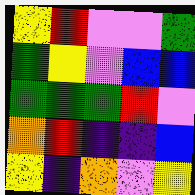[["yellow", "red", "violet", "violet", "green"], ["green", "yellow", "violet", "blue", "blue"], ["green", "green", "green", "red", "violet"], ["orange", "red", "indigo", "indigo", "blue"], ["yellow", "indigo", "orange", "violet", "yellow"]]